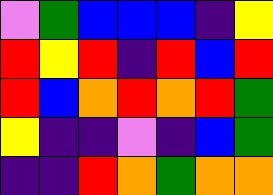[["violet", "green", "blue", "blue", "blue", "indigo", "yellow"], ["red", "yellow", "red", "indigo", "red", "blue", "red"], ["red", "blue", "orange", "red", "orange", "red", "green"], ["yellow", "indigo", "indigo", "violet", "indigo", "blue", "green"], ["indigo", "indigo", "red", "orange", "green", "orange", "orange"]]